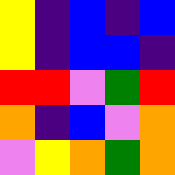[["yellow", "indigo", "blue", "indigo", "blue"], ["yellow", "indigo", "blue", "blue", "indigo"], ["red", "red", "violet", "green", "red"], ["orange", "indigo", "blue", "violet", "orange"], ["violet", "yellow", "orange", "green", "orange"]]